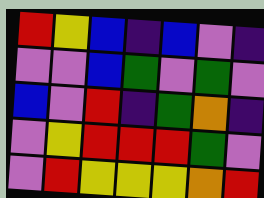[["red", "yellow", "blue", "indigo", "blue", "violet", "indigo"], ["violet", "violet", "blue", "green", "violet", "green", "violet"], ["blue", "violet", "red", "indigo", "green", "orange", "indigo"], ["violet", "yellow", "red", "red", "red", "green", "violet"], ["violet", "red", "yellow", "yellow", "yellow", "orange", "red"]]